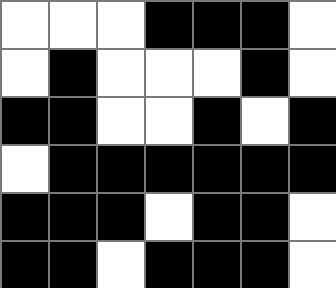[["white", "white", "white", "black", "black", "black", "white"], ["white", "black", "white", "white", "white", "black", "white"], ["black", "black", "white", "white", "black", "white", "black"], ["white", "black", "black", "black", "black", "black", "black"], ["black", "black", "black", "white", "black", "black", "white"], ["black", "black", "white", "black", "black", "black", "white"]]